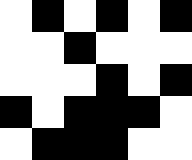[["white", "black", "white", "black", "white", "black"], ["white", "white", "black", "white", "white", "white"], ["white", "white", "white", "black", "white", "black"], ["black", "white", "black", "black", "black", "white"], ["white", "black", "black", "black", "white", "white"]]